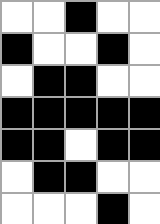[["white", "white", "black", "white", "white"], ["black", "white", "white", "black", "white"], ["white", "black", "black", "white", "white"], ["black", "black", "black", "black", "black"], ["black", "black", "white", "black", "black"], ["white", "black", "black", "white", "white"], ["white", "white", "white", "black", "white"]]